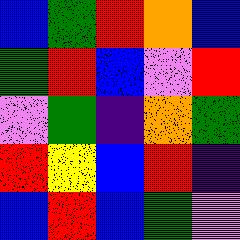[["blue", "green", "red", "orange", "blue"], ["green", "red", "blue", "violet", "red"], ["violet", "green", "indigo", "orange", "green"], ["red", "yellow", "blue", "red", "indigo"], ["blue", "red", "blue", "green", "violet"]]